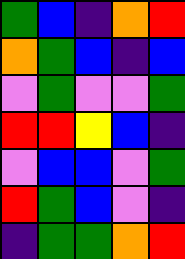[["green", "blue", "indigo", "orange", "red"], ["orange", "green", "blue", "indigo", "blue"], ["violet", "green", "violet", "violet", "green"], ["red", "red", "yellow", "blue", "indigo"], ["violet", "blue", "blue", "violet", "green"], ["red", "green", "blue", "violet", "indigo"], ["indigo", "green", "green", "orange", "red"]]